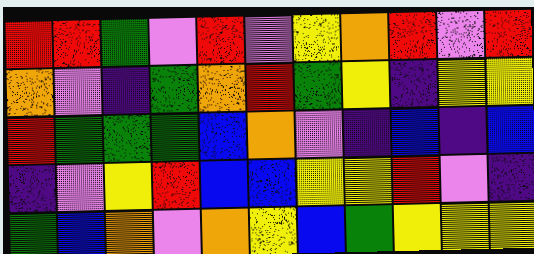[["red", "red", "green", "violet", "red", "violet", "yellow", "orange", "red", "violet", "red"], ["orange", "violet", "indigo", "green", "orange", "red", "green", "yellow", "indigo", "yellow", "yellow"], ["red", "green", "green", "green", "blue", "orange", "violet", "indigo", "blue", "indigo", "blue"], ["indigo", "violet", "yellow", "red", "blue", "blue", "yellow", "yellow", "red", "violet", "indigo"], ["green", "blue", "orange", "violet", "orange", "yellow", "blue", "green", "yellow", "yellow", "yellow"]]